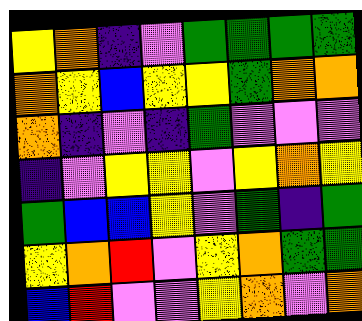[["yellow", "orange", "indigo", "violet", "green", "green", "green", "green"], ["orange", "yellow", "blue", "yellow", "yellow", "green", "orange", "orange"], ["orange", "indigo", "violet", "indigo", "green", "violet", "violet", "violet"], ["indigo", "violet", "yellow", "yellow", "violet", "yellow", "orange", "yellow"], ["green", "blue", "blue", "yellow", "violet", "green", "indigo", "green"], ["yellow", "orange", "red", "violet", "yellow", "orange", "green", "green"], ["blue", "red", "violet", "violet", "yellow", "orange", "violet", "orange"]]